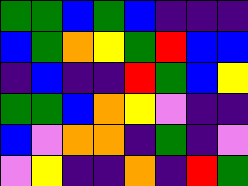[["green", "green", "blue", "green", "blue", "indigo", "indigo", "indigo"], ["blue", "green", "orange", "yellow", "green", "red", "blue", "blue"], ["indigo", "blue", "indigo", "indigo", "red", "green", "blue", "yellow"], ["green", "green", "blue", "orange", "yellow", "violet", "indigo", "indigo"], ["blue", "violet", "orange", "orange", "indigo", "green", "indigo", "violet"], ["violet", "yellow", "indigo", "indigo", "orange", "indigo", "red", "green"]]